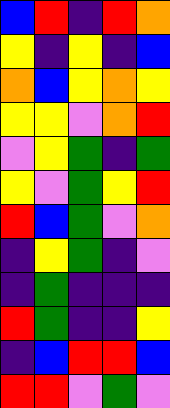[["blue", "red", "indigo", "red", "orange"], ["yellow", "indigo", "yellow", "indigo", "blue"], ["orange", "blue", "yellow", "orange", "yellow"], ["yellow", "yellow", "violet", "orange", "red"], ["violet", "yellow", "green", "indigo", "green"], ["yellow", "violet", "green", "yellow", "red"], ["red", "blue", "green", "violet", "orange"], ["indigo", "yellow", "green", "indigo", "violet"], ["indigo", "green", "indigo", "indigo", "indigo"], ["red", "green", "indigo", "indigo", "yellow"], ["indigo", "blue", "red", "red", "blue"], ["red", "red", "violet", "green", "violet"]]